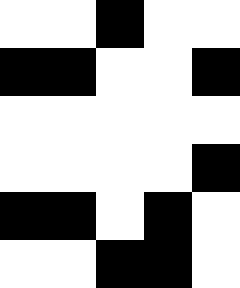[["white", "white", "black", "white", "white"], ["black", "black", "white", "white", "black"], ["white", "white", "white", "white", "white"], ["white", "white", "white", "white", "black"], ["black", "black", "white", "black", "white"], ["white", "white", "black", "black", "white"]]